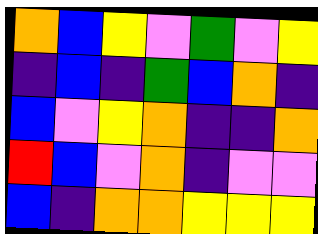[["orange", "blue", "yellow", "violet", "green", "violet", "yellow"], ["indigo", "blue", "indigo", "green", "blue", "orange", "indigo"], ["blue", "violet", "yellow", "orange", "indigo", "indigo", "orange"], ["red", "blue", "violet", "orange", "indigo", "violet", "violet"], ["blue", "indigo", "orange", "orange", "yellow", "yellow", "yellow"]]